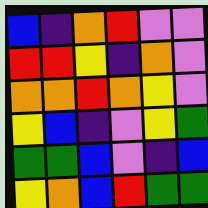[["blue", "indigo", "orange", "red", "violet", "violet"], ["red", "red", "yellow", "indigo", "orange", "violet"], ["orange", "orange", "red", "orange", "yellow", "violet"], ["yellow", "blue", "indigo", "violet", "yellow", "green"], ["green", "green", "blue", "violet", "indigo", "blue"], ["yellow", "orange", "blue", "red", "green", "green"]]